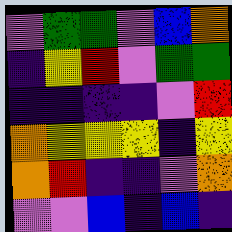[["violet", "green", "green", "violet", "blue", "orange"], ["indigo", "yellow", "red", "violet", "green", "green"], ["indigo", "indigo", "indigo", "indigo", "violet", "red"], ["orange", "yellow", "yellow", "yellow", "indigo", "yellow"], ["orange", "red", "indigo", "indigo", "violet", "orange"], ["violet", "violet", "blue", "indigo", "blue", "indigo"]]